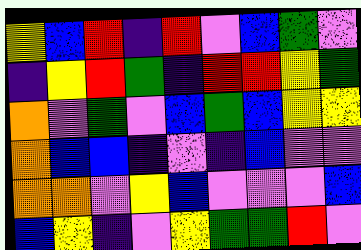[["yellow", "blue", "red", "indigo", "red", "violet", "blue", "green", "violet"], ["indigo", "yellow", "red", "green", "indigo", "red", "red", "yellow", "green"], ["orange", "violet", "green", "violet", "blue", "green", "blue", "yellow", "yellow"], ["orange", "blue", "blue", "indigo", "violet", "indigo", "blue", "violet", "violet"], ["orange", "orange", "violet", "yellow", "blue", "violet", "violet", "violet", "blue"], ["blue", "yellow", "indigo", "violet", "yellow", "green", "green", "red", "violet"]]